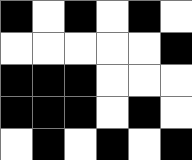[["black", "white", "black", "white", "black", "white"], ["white", "white", "white", "white", "white", "black"], ["black", "black", "black", "white", "white", "white"], ["black", "black", "black", "white", "black", "white"], ["white", "black", "white", "black", "white", "black"]]